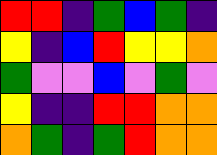[["red", "red", "indigo", "green", "blue", "green", "indigo"], ["yellow", "indigo", "blue", "red", "yellow", "yellow", "orange"], ["green", "violet", "violet", "blue", "violet", "green", "violet"], ["yellow", "indigo", "indigo", "red", "red", "orange", "orange"], ["orange", "green", "indigo", "green", "red", "orange", "orange"]]